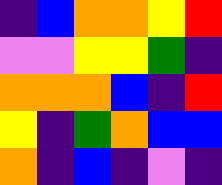[["indigo", "blue", "orange", "orange", "yellow", "red"], ["violet", "violet", "yellow", "yellow", "green", "indigo"], ["orange", "orange", "orange", "blue", "indigo", "red"], ["yellow", "indigo", "green", "orange", "blue", "blue"], ["orange", "indigo", "blue", "indigo", "violet", "indigo"]]